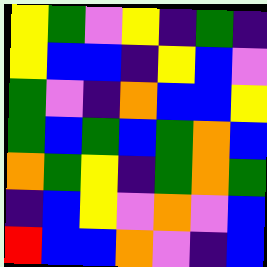[["yellow", "green", "violet", "yellow", "indigo", "green", "indigo"], ["yellow", "blue", "blue", "indigo", "yellow", "blue", "violet"], ["green", "violet", "indigo", "orange", "blue", "blue", "yellow"], ["green", "blue", "green", "blue", "green", "orange", "blue"], ["orange", "green", "yellow", "indigo", "green", "orange", "green"], ["indigo", "blue", "yellow", "violet", "orange", "violet", "blue"], ["red", "blue", "blue", "orange", "violet", "indigo", "blue"]]